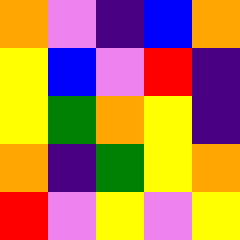[["orange", "violet", "indigo", "blue", "orange"], ["yellow", "blue", "violet", "red", "indigo"], ["yellow", "green", "orange", "yellow", "indigo"], ["orange", "indigo", "green", "yellow", "orange"], ["red", "violet", "yellow", "violet", "yellow"]]